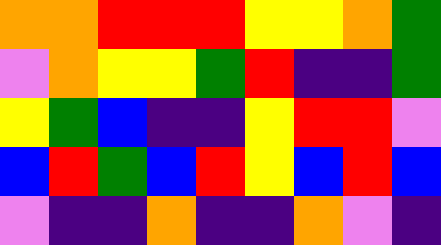[["orange", "orange", "red", "red", "red", "yellow", "yellow", "orange", "green"], ["violet", "orange", "yellow", "yellow", "green", "red", "indigo", "indigo", "green"], ["yellow", "green", "blue", "indigo", "indigo", "yellow", "red", "red", "violet"], ["blue", "red", "green", "blue", "red", "yellow", "blue", "red", "blue"], ["violet", "indigo", "indigo", "orange", "indigo", "indigo", "orange", "violet", "indigo"]]